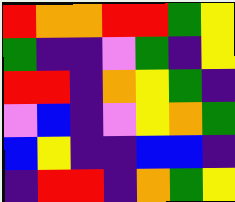[["red", "orange", "orange", "red", "red", "green", "yellow"], ["green", "indigo", "indigo", "violet", "green", "indigo", "yellow"], ["red", "red", "indigo", "orange", "yellow", "green", "indigo"], ["violet", "blue", "indigo", "violet", "yellow", "orange", "green"], ["blue", "yellow", "indigo", "indigo", "blue", "blue", "indigo"], ["indigo", "red", "red", "indigo", "orange", "green", "yellow"]]